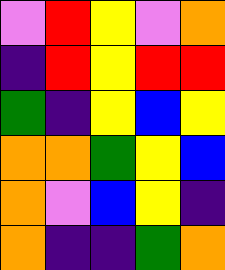[["violet", "red", "yellow", "violet", "orange"], ["indigo", "red", "yellow", "red", "red"], ["green", "indigo", "yellow", "blue", "yellow"], ["orange", "orange", "green", "yellow", "blue"], ["orange", "violet", "blue", "yellow", "indigo"], ["orange", "indigo", "indigo", "green", "orange"]]